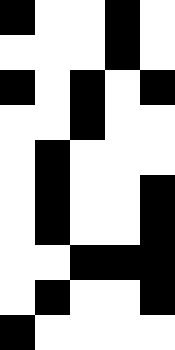[["black", "white", "white", "black", "white"], ["white", "white", "white", "black", "white"], ["black", "white", "black", "white", "black"], ["white", "white", "black", "white", "white"], ["white", "black", "white", "white", "white"], ["white", "black", "white", "white", "black"], ["white", "black", "white", "white", "black"], ["white", "white", "black", "black", "black"], ["white", "black", "white", "white", "black"], ["black", "white", "white", "white", "white"]]